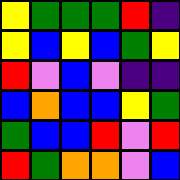[["yellow", "green", "green", "green", "red", "indigo"], ["yellow", "blue", "yellow", "blue", "green", "yellow"], ["red", "violet", "blue", "violet", "indigo", "indigo"], ["blue", "orange", "blue", "blue", "yellow", "green"], ["green", "blue", "blue", "red", "violet", "red"], ["red", "green", "orange", "orange", "violet", "blue"]]